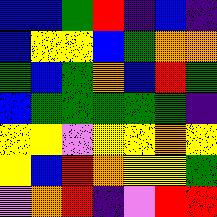[["blue", "blue", "green", "red", "indigo", "blue", "indigo"], ["blue", "yellow", "yellow", "blue", "green", "orange", "orange"], ["green", "blue", "green", "orange", "blue", "red", "green"], ["blue", "green", "green", "green", "green", "green", "indigo"], ["yellow", "yellow", "violet", "yellow", "yellow", "orange", "yellow"], ["yellow", "blue", "red", "orange", "yellow", "yellow", "green"], ["violet", "orange", "red", "indigo", "violet", "red", "red"]]